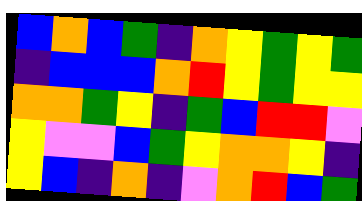[["blue", "orange", "blue", "green", "indigo", "orange", "yellow", "green", "yellow", "green"], ["indigo", "blue", "blue", "blue", "orange", "red", "yellow", "green", "yellow", "yellow"], ["orange", "orange", "green", "yellow", "indigo", "green", "blue", "red", "red", "violet"], ["yellow", "violet", "violet", "blue", "green", "yellow", "orange", "orange", "yellow", "indigo"], ["yellow", "blue", "indigo", "orange", "indigo", "violet", "orange", "red", "blue", "green"]]